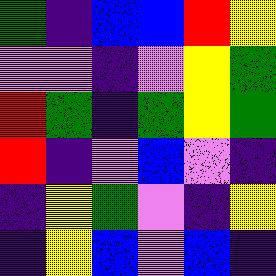[["green", "indigo", "blue", "blue", "red", "yellow"], ["violet", "violet", "indigo", "violet", "yellow", "green"], ["red", "green", "indigo", "green", "yellow", "green"], ["red", "indigo", "violet", "blue", "violet", "indigo"], ["indigo", "yellow", "green", "violet", "indigo", "yellow"], ["indigo", "yellow", "blue", "violet", "blue", "indigo"]]